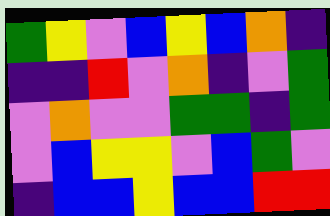[["green", "yellow", "violet", "blue", "yellow", "blue", "orange", "indigo"], ["indigo", "indigo", "red", "violet", "orange", "indigo", "violet", "green"], ["violet", "orange", "violet", "violet", "green", "green", "indigo", "green"], ["violet", "blue", "yellow", "yellow", "violet", "blue", "green", "violet"], ["indigo", "blue", "blue", "yellow", "blue", "blue", "red", "red"]]